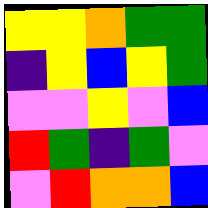[["yellow", "yellow", "orange", "green", "green"], ["indigo", "yellow", "blue", "yellow", "green"], ["violet", "violet", "yellow", "violet", "blue"], ["red", "green", "indigo", "green", "violet"], ["violet", "red", "orange", "orange", "blue"]]